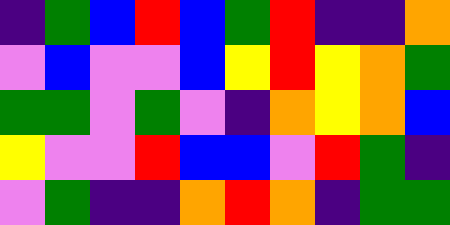[["indigo", "green", "blue", "red", "blue", "green", "red", "indigo", "indigo", "orange"], ["violet", "blue", "violet", "violet", "blue", "yellow", "red", "yellow", "orange", "green"], ["green", "green", "violet", "green", "violet", "indigo", "orange", "yellow", "orange", "blue"], ["yellow", "violet", "violet", "red", "blue", "blue", "violet", "red", "green", "indigo"], ["violet", "green", "indigo", "indigo", "orange", "red", "orange", "indigo", "green", "green"]]